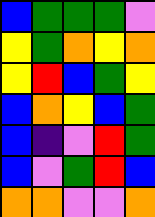[["blue", "green", "green", "green", "violet"], ["yellow", "green", "orange", "yellow", "orange"], ["yellow", "red", "blue", "green", "yellow"], ["blue", "orange", "yellow", "blue", "green"], ["blue", "indigo", "violet", "red", "green"], ["blue", "violet", "green", "red", "blue"], ["orange", "orange", "violet", "violet", "orange"]]